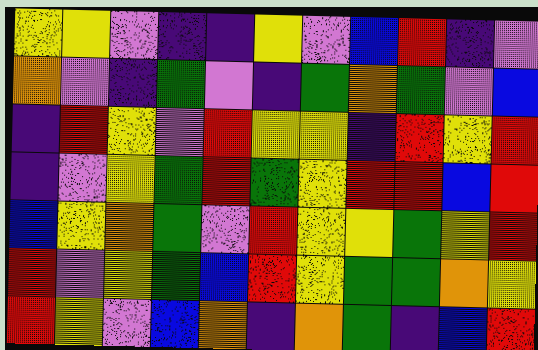[["yellow", "yellow", "violet", "indigo", "indigo", "yellow", "violet", "blue", "red", "indigo", "violet"], ["orange", "violet", "indigo", "green", "violet", "indigo", "green", "orange", "green", "violet", "blue"], ["indigo", "red", "yellow", "violet", "red", "yellow", "yellow", "indigo", "red", "yellow", "red"], ["indigo", "violet", "yellow", "green", "red", "green", "yellow", "red", "red", "blue", "red"], ["blue", "yellow", "orange", "green", "violet", "red", "yellow", "yellow", "green", "yellow", "red"], ["red", "violet", "yellow", "green", "blue", "red", "yellow", "green", "green", "orange", "yellow"], ["red", "yellow", "violet", "blue", "orange", "indigo", "orange", "green", "indigo", "blue", "red"]]